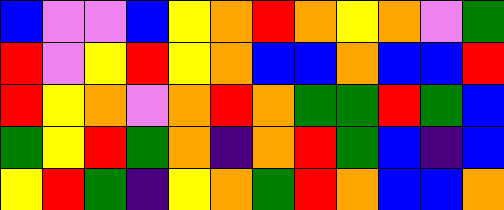[["blue", "violet", "violet", "blue", "yellow", "orange", "red", "orange", "yellow", "orange", "violet", "green"], ["red", "violet", "yellow", "red", "yellow", "orange", "blue", "blue", "orange", "blue", "blue", "red"], ["red", "yellow", "orange", "violet", "orange", "red", "orange", "green", "green", "red", "green", "blue"], ["green", "yellow", "red", "green", "orange", "indigo", "orange", "red", "green", "blue", "indigo", "blue"], ["yellow", "red", "green", "indigo", "yellow", "orange", "green", "red", "orange", "blue", "blue", "orange"]]